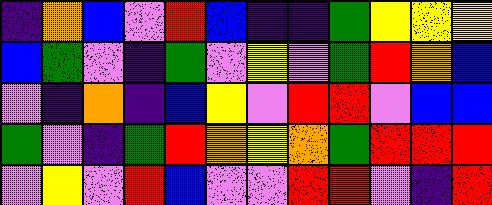[["indigo", "orange", "blue", "violet", "red", "blue", "indigo", "indigo", "green", "yellow", "yellow", "yellow"], ["blue", "green", "violet", "indigo", "green", "violet", "yellow", "violet", "green", "red", "orange", "blue"], ["violet", "indigo", "orange", "indigo", "blue", "yellow", "violet", "red", "red", "violet", "blue", "blue"], ["green", "violet", "indigo", "green", "red", "orange", "yellow", "orange", "green", "red", "red", "red"], ["violet", "yellow", "violet", "red", "blue", "violet", "violet", "red", "red", "violet", "indigo", "red"]]